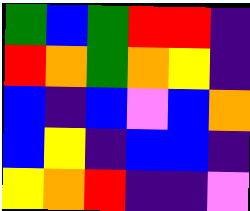[["green", "blue", "green", "red", "red", "indigo"], ["red", "orange", "green", "orange", "yellow", "indigo"], ["blue", "indigo", "blue", "violet", "blue", "orange"], ["blue", "yellow", "indigo", "blue", "blue", "indigo"], ["yellow", "orange", "red", "indigo", "indigo", "violet"]]